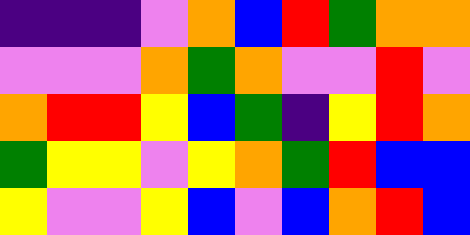[["indigo", "indigo", "indigo", "violet", "orange", "blue", "red", "green", "orange", "orange"], ["violet", "violet", "violet", "orange", "green", "orange", "violet", "violet", "red", "violet"], ["orange", "red", "red", "yellow", "blue", "green", "indigo", "yellow", "red", "orange"], ["green", "yellow", "yellow", "violet", "yellow", "orange", "green", "red", "blue", "blue"], ["yellow", "violet", "violet", "yellow", "blue", "violet", "blue", "orange", "red", "blue"]]